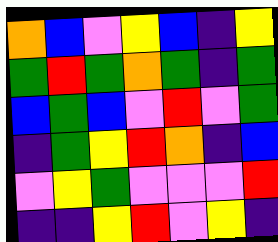[["orange", "blue", "violet", "yellow", "blue", "indigo", "yellow"], ["green", "red", "green", "orange", "green", "indigo", "green"], ["blue", "green", "blue", "violet", "red", "violet", "green"], ["indigo", "green", "yellow", "red", "orange", "indigo", "blue"], ["violet", "yellow", "green", "violet", "violet", "violet", "red"], ["indigo", "indigo", "yellow", "red", "violet", "yellow", "indigo"]]